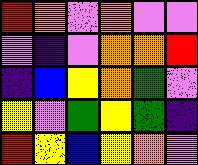[["red", "orange", "violet", "orange", "violet", "violet"], ["violet", "indigo", "violet", "orange", "orange", "red"], ["indigo", "blue", "yellow", "orange", "green", "violet"], ["yellow", "violet", "green", "yellow", "green", "indigo"], ["red", "yellow", "blue", "yellow", "orange", "violet"]]